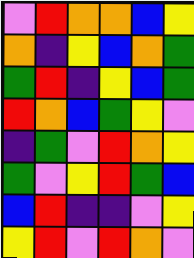[["violet", "red", "orange", "orange", "blue", "yellow"], ["orange", "indigo", "yellow", "blue", "orange", "green"], ["green", "red", "indigo", "yellow", "blue", "green"], ["red", "orange", "blue", "green", "yellow", "violet"], ["indigo", "green", "violet", "red", "orange", "yellow"], ["green", "violet", "yellow", "red", "green", "blue"], ["blue", "red", "indigo", "indigo", "violet", "yellow"], ["yellow", "red", "violet", "red", "orange", "violet"]]